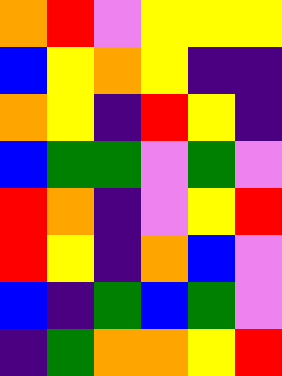[["orange", "red", "violet", "yellow", "yellow", "yellow"], ["blue", "yellow", "orange", "yellow", "indigo", "indigo"], ["orange", "yellow", "indigo", "red", "yellow", "indigo"], ["blue", "green", "green", "violet", "green", "violet"], ["red", "orange", "indigo", "violet", "yellow", "red"], ["red", "yellow", "indigo", "orange", "blue", "violet"], ["blue", "indigo", "green", "blue", "green", "violet"], ["indigo", "green", "orange", "orange", "yellow", "red"]]